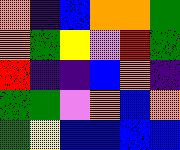[["orange", "indigo", "blue", "orange", "orange", "green"], ["orange", "green", "yellow", "violet", "red", "green"], ["red", "indigo", "indigo", "blue", "orange", "indigo"], ["green", "green", "violet", "orange", "blue", "orange"], ["green", "yellow", "blue", "blue", "blue", "blue"]]